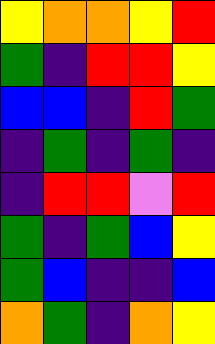[["yellow", "orange", "orange", "yellow", "red"], ["green", "indigo", "red", "red", "yellow"], ["blue", "blue", "indigo", "red", "green"], ["indigo", "green", "indigo", "green", "indigo"], ["indigo", "red", "red", "violet", "red"], ["green", "indigo", "green", "blue", "yellow"], ["green", "blue", "indigo", "indigo", "blue"], ["orange", "green", "indigo", "orange", "yellow"]]